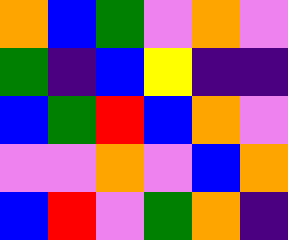[["orange", "blue", "green", "violet", "orange", "violet"], ["green", "indigo", "blue", "yellow", "indigo", "indigo"], ["blue", "green", "red", "blue", "orange", "violet"], ["violet", "violet", "orange", "violet", "blue", "orange"], ["blue", "red", "violet", "green", "orange", "indigo"]]